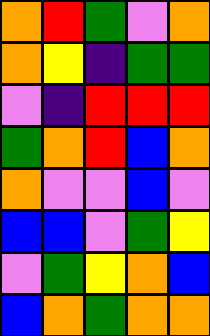[["orange", "red", "green", "violet", "orange"], ["orange", "yellow", "indigo", "green", "green"], ["violet", "indigo", "red", "red", "red"], ["green", "orange", "red", "blue", "orange"], ["orange", "violet", "violet", "blue", "violet"], ["blue", "blue", "violet", "green", "yellow"], ["violet", "green", "yellow", "orange", "blue"], ["blue", "orange", "green", "orange", "orange"]]